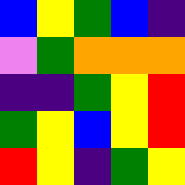[["blue", "yellow", "green", "blue", "indigo"], ["violet", "green", "orange", "orange", "orange"], ["indigo", "indigo", "green", "yellow", "red"], ["green", "yellow", "blue", "yellow", "red"], ["red", "yellow", "indigo", "green", "yellow"]]